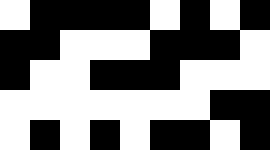[["white", "black", "black", "black", "black", "white", "black", "white", "black"], ["black", "black", "white", "white", "white", "black", "black", "black", "white"], ["black", "white", "white", "black", "black", "black", "white", "white", "white"], ["white", "white", "white", "white", "white", "white", "white", "black", "black"], ["white", "black", "white", "black", "white", "black", "black", "white", "black"]]